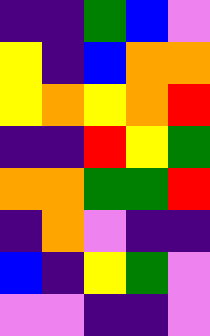[["indigo", "indigo", "green", "blue", "violet"], ["yellow", "indigo", "blue", "orange", "orange"], ["yellow", "orange", "yellow", "orange", "red"], ["indigo", "indigo", "red", "yellow", "green"], ["orange", "orange", "green", "green", "red"], ["indigo", "orange", "violet", "indigo", "indigo"], ["blue", "indigo", "yellow", "green", "violet"], ["violet", "violet", "indigo", "indigo", "violet"]]